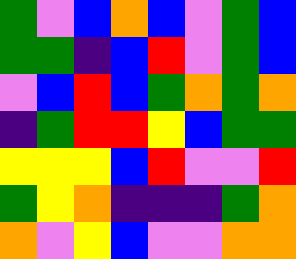[["green", "violet", "blue", "orange", "blue", "violet", "green", "blue"], ["green", "green", "indigo", "blue", "red", "violet", "green", "blue"], ["violet", "blue", "red", "blue", "green", "orange", "green", "orange"], ["indigo", "green", "red", "red", "yellow", "blue", "green", "green"], ["yellow", "yellow", "yellow", "blue", "red", "violet", "violet", "red"], ["green", "yellow", "orange", "indigo", "indigo", "indigo", "green", "orange"], ["orange", "violet", "yellow", "blue", "violet", "violet", "orange", "orange"]]